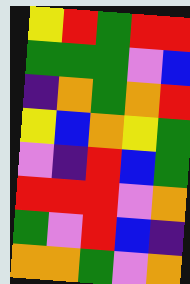[["yellow", "red", "green", "red", "red"], ["green", "green", "green", "violet", "blue"], ["indigo", "orange", "green", "orange", "red"], ["yellow", "blue", "orange", "yellow", "green"], ["violet", "indigo", "red", "blue", "green"], ["red", "red", "red", "violet", "orange"], ["green", "violet", "red", "blue", "indigo"], ["orange", "orange", "green", "violet", "orange"]]